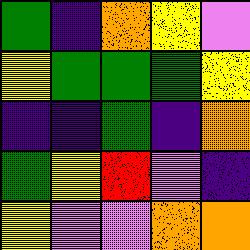[["green", "indigo", "orange", "yellow", "violet"], ["yellow", "green", "green", "green", "yellow"], ["indigo", "indigo", "green", "indigo", "orange"], ["green", "yellow", "red", "violet", "indigo"], ["yellow", "violet", "violet", "orange", "orange"]]